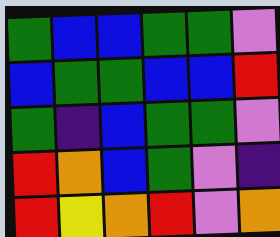[["green", "blue", "blue", "green", "green", "violet"], ["blue", "green", "green", "blue", "blue", "red"], ["green", "indigo", "blue", "green", "green", "violet"], ["red", "orange", "blue", "green", "violet", "indigo"], ["red", "yellow", "orange", "red", "violet", "orange"]]